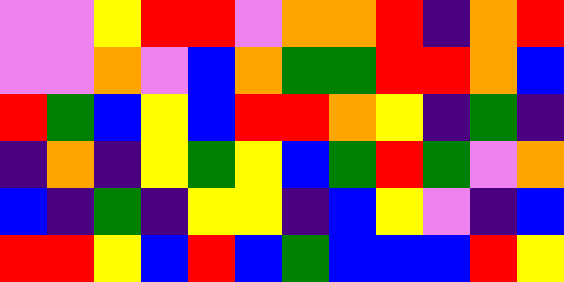[["violet", "violet", "yellow", "red", "red", "violet", "orange", "orange", "red", "indigo", "orange", "red"], ["violet", "violet", "orange", "violet", "blue", "orange", "green", "green", "red", "red", "orange", "blue"], ["red", "green", "blue", "yellow", "blue", "red", "red", "orange", "yellow", "indigo", "green", "indigo"], ["indigo", "orange", "indigo", "yellow", "green", "yellow", "blue", "green", "red", "green", "violet", "orange"], ["blue", "indigo", "green", "indigo", "yellow", "yellow", "indigo", "blue", "yellow", "violet", "indigo", "blue"], ["red", "red", "yellow", "blue", "red", "blue", "green", "blue", "blue", "blue", "red", "yellow"]]